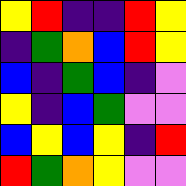[["yellow", "red", "indigo", "indigo", "red", "yellow"], ["indigo", "green", "orange", "blue", "red", "yellow"], ["blue", "indigo", "green", "blue", "indigo", "violet"], ["yellow", "indigo", "blue", "green", "violet", "violet"], ["blue", "yellow", "blue", "yellow", "indigo", "red"], ["red", "green", "orange", "yellow", "violet", "violet"]]